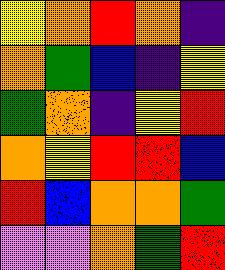[["yellow", "orange", "red", "orange", "indigo"], ["orange", "green", "blue", "indigo", "yellow"], ["green", "orange", "indigo", "yellow", "red"], ["orange", "yellow", "red", "red", "blue"], ["red", "blue", "orange", "orange", "green"], ["violet", "violet", "orange", "green", "red"]]